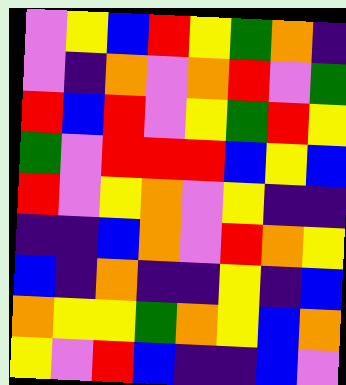[["violet", "yellow", "blue", "red", "yellow", "green", "orange", "indigo"], ["violet", "indigo", "orange", "violet", "orange", "red", "violet", "green"], ["red", "blue", "red", "violet", "yellow", "green", "red", "yellow"], ["green", "violet", "red", "red", "red", "blue", "yellow", "blue"], ["red", "violet", "yellow", "orange", "violet", "yellow", "indigo", "indigo"], ["indigo", "indigo", "blue", "orange", "violet", "red", "orange", "yellow"], ["blue", "indigo", "orange", "indigo", "indigo", "yellow", "indigo", "blue"], ["orange", "yellow", "yellow", "green", "orange", "yellow", "blue", "orange"], ["yellow", "violet", "red", "blue", "indigo", "indigo", "blue", "violet"]]